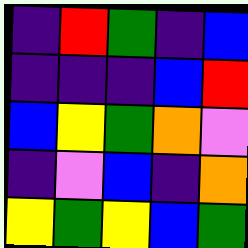[["indigo", "red", "green", "indigo", "blue"], ["indigo", "indigo", "indigo", "blue", "red"], ["blue", "yellow", "green", "orange", "violet"], ["indigo", "violet", "blue", "indigo", "orange"], ["yellow", "green", "yellow", "blue", "green"]]